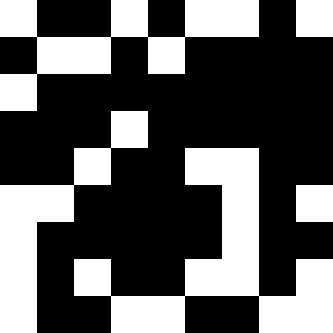[["white", "black", "black", "white", "black", "white", "white", "black", "white"], ["black", "white", "white", "black", "white", "black", "black", "black", "black"], ["white", "black", "black", "black", "black", "black", "black", "black", "black"], ["black", "black", "black", "white", "black", "black", "black", "black", "black"], ["black", "black", "white", "black", "black", "white", "white", "black", "black"], ["white", "white", "black", "black", "black", "black", "white", "black", "white"], ["white", "black", "black", "black", "black", "black", "white", "black", "black"], ["white", "black", "white", "black", "black", "white", "white", "black", "white"], ["white", "black", "black", "white", "white", "black", "black", "white", "white"]]